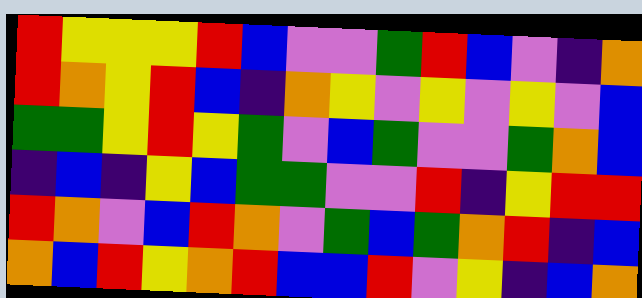[["red", "yellow", "yellow", "yellow", "red", "blue", "violet", "violet", "green", "red", "blue", "violet", "indigo", "orange"], ["red", "orange", "yellow", "red", "blue", "indigo", "orange", "yellow", "violet", "yellow", "violet", "yellow", "violet", "blue"], ["green", "green", "yellow", "red", "yellow", "green", "violet", "blue", "green", "violet", "violet", "green", "orange", "blue"], ["indigo", "blue", "indigo", "yellow", "blue", "green", "green", "violet", "violet", "red", "indigo", "yellow", "red", "red"], ["red", "orange", "violet", "blue", "red", "orange", "violet", "green", "blue", "green", "orange", "red", "indigo", "blue"], ["orange", "blue", "red", "yellow", "orange", "red", "blue", "blue", "red", "violet", "yellow", "indigo", "blue", "orange"]]